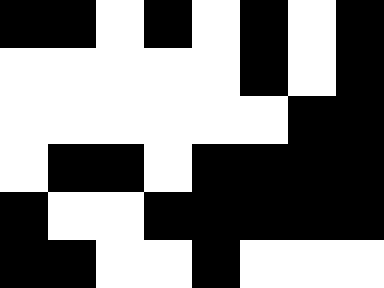[["black", "black", "white", "black", "white", "black", "white", "black"], ["white", "white", "white", "white", "white", "black", "white", "black"], ["white", "white", "white", "white", "white", "white", "black", "black"], ["white", "black", "black", "white", "black", "black", "black", "black"], ["black", "white", "white", "black", "black", "black", "black", "black"], ["black", "black", "white", "white", "black", "white", "white", "white"]]